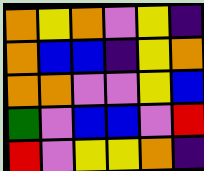[["orange", "yellow", "orange", "violet", "yellow", "indigo"], ["orange", "blue", "blue", "indigo", "yellow", "orange"], ["orange", "orange", "violet", "violet", "yellow", "blue"], ["green", "violet", "blue", "blue", "violet", "red"], ["red", "violet", "yellow", "yellow", "orange", "indigo"]]